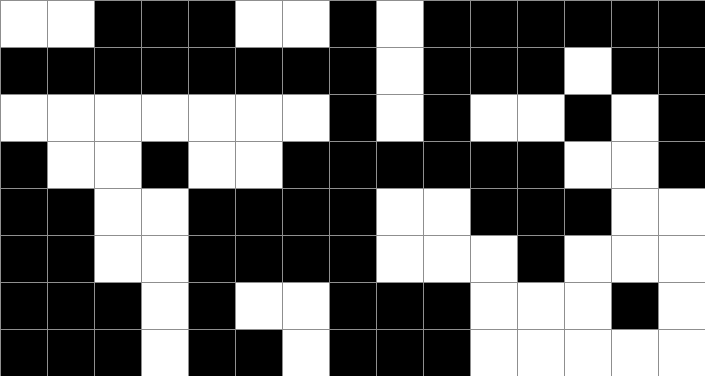[["white", "white", "black", "black", "black", "white", "white", "black", "white", "black", "black", "black", "black", "black", "black"], ["black", "black", "black", "black", "black", "black", "black", "black", "white", "black", "black", "black", "white", "black", "black"], ["white", "white", "white", "white", "white", "white", "white", "black", "white", "black", "white", "white", "black", "white", "black"], ["black", "white", "white", "black", "white", "white", "black", "black", "black", "black", "black", "black", "white", "white", "black"], ["black", "black", "white", "white", "black", "black", "black", "black", "white", "white", "black", "black", "black", "white", "white"], ["black", "black", "white", "white", "black", "black", "black", "black", "white", "white", "white", "black", "white", "white", "white"], ["black", "black", "black", "white", "black", "white", "white", "black", "black", "black", "white", "white", "white", "black", "white"], ["black", "black", "black", "white", "black", "black", "white", "black", "black", "black", "white", "white", "white", "white", "white"]]